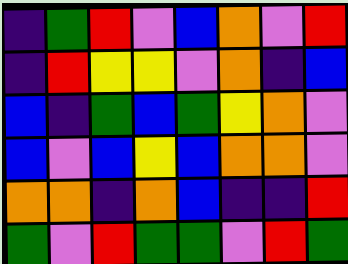[["indigo", "green", "red", "violet", "blue", "orange", "violet", "red"], ["indigo", "red", "yellow", "yellow", "violet", "orange", "indigo", "blue"], ["blue", "indigo", "green", "blue", "green", "yellow", "orange", "violet"], ["blue", "violet", "blue", "yellow", "blue", "orange", "orange", "violet"], ["orange", "orange", "indigo", "orange", "blue", "indigo", "indigo", "red"], ["green", "violet", "red", "green", "green", "violet", "red", "green"]]